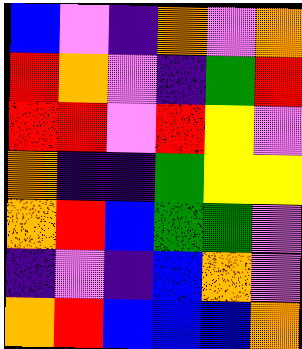[["blue", "violet", "indigo", "orange", "violet", "orange"], ["red", "orange", "violet", "indigo", "green", "red"], ["red", "red", "violet", "red", "yellow", "violet"], ["orange", "indigo", "indigo", "green", "yellow", "yellow"], ["orange", "red", "blue", "green", "green", "violet"], ["indigo", "violet", "indigo", "blue", "orange", "violet"], ["orange", "red", "blue", "blue", "blue", "orange"]]